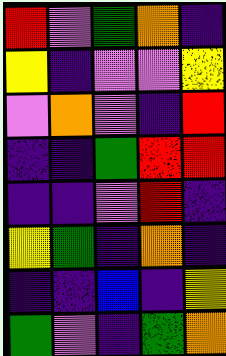[["red", "violet", "green", "orange", "indigo"], ["yellow", "indigo", "violet", "violet", "yellow"], ["violet", "orange", "violet", "indigo", "red"], ["indigo", "indigo", "green", "red", "red"], ["indigo", "indigo", "violet", "red", "indigo"], ["yellow", "green", "indigo", "orange", "indigo"], ["indigo", "indigo", "blue", "indigo", "yellow"], ["green", "violet", "indigo", "green", "orange"]]